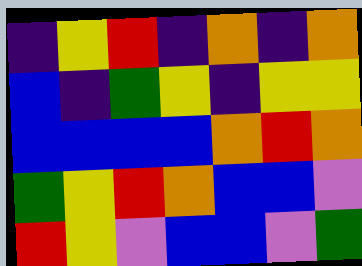[["indigo", "yellow", "red", "indigo", "orange", "indigo", "orange"], ["blue", "indigo", "green", "yellow", "indigo", "yellow", "yellow"], ["blue", "blue", "blue", "blue", "orange", "red", "orange"], ["green", "yellow", "red", "orange", "blue", "blue", "violet"], ["red", "yellow", "violet", "blue", "blue", "violet", "green"]]